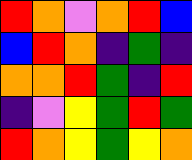[["red", "orange", "violet", "orange", "red", "blue"], ["blue", "red", "orange", "indigo", "green", "indigo"], ["orange", "orange", "red", "green", "indigo", "red"], ["indigo", "violet", "yellow", "green", "red", "green"], ["red", "orange", "yellow", "green", "yellow", "orange"]]